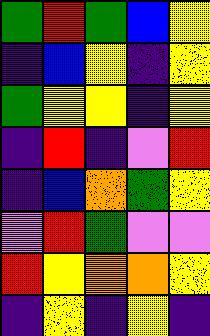[["green", "red", "green", "blue", "yellow"], ["indigo", "blue", "yellow", "indigo", "yellow"], ["green", "yellow", "yellow", "indigo", "yellow"], ["indigo", "red", "indigo", "violet", "red"], ["indigo", "blue", "orange", "green", "yellow"], ["violet", "red", "green", "violet", "violet"], ["red", "yellow", "orange", "orange", "yellow"], ["indigo", "yellow", "indigo", "yellow", "indigo"]]